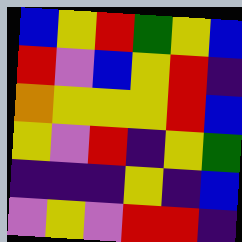[["blue", "yellow", "red", "green", "yellow", "blue"], ["red", "violet", "blue", "yellow", "red", "indigo"], ["orange", "yellow", "yellow", "yellow", "red", "blue"], ["yellow", "violet", "red", "indigo", "yellow", "green"], ["indigo", "indigo", "indigo", "yellow", "indigo", "blue"], ["violet", "yellow", "violet", "red", "red", "indigo"]]